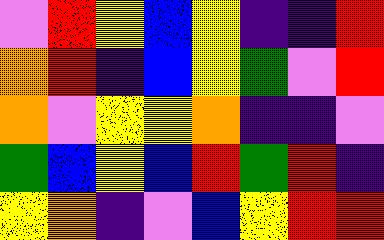[["violet", "red", "yellow", "blue", "yellow", "indigo", "indigo", "red"], ["orange", "red", "indigo", "blue", "yellow", "green", "violet", "red"], ["orange", "violet", "yellow", "yellow", "orange", "indigo", "indigo", "violet"], ["green", "blue", "yellow", "blue", "red", "green", "red", "indigo"], ["yellow", "orange", "indigo", "violet", "blue", "yellow", "red", "red"]]